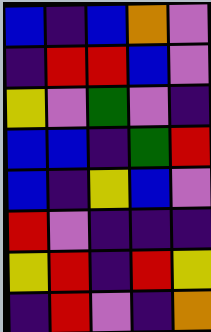[["blue", "indigo", "blue", "orange", "violet"], ["indigo", "red", "red", "blue", "violet"], ["yellow", "violet", "green", "violet", "indigo"], ["blue", "blue", "indigo", "green", "red"], ["blue", "indigo", "yellow", "blue", "violet"], ["red", "violet", "indigo", "indigo", "indigo"], ["yellow", "red", "indigo", "red", "yellow"], ["indigo", "red", "violet", "indigo", "orange"]]